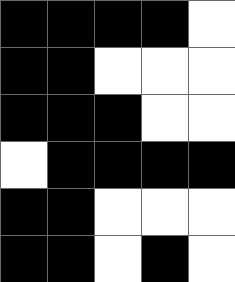[["black", "black", "black", "black", "white"], ["black", "black", "white", "white", "white"], ["black", "black", "black", "white", "white"], ["white", "black", "black", "black", "black"], ["black", "black", "white", "white", "white"], ["black", "black", "white", "black", "white"]]